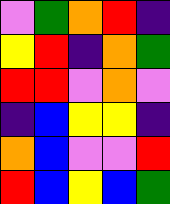[["violet", "green", "orange", "red", "indigo"], ["yellow", "red", "indigo", "orange", "green"], ["red", "red", "violet", "orange", "violet"], ["indigo", "blue", "yellow", "yellow", "indigo"], ["orange", "blue", "violet", "violet", "red"], ["red", "blue", "yellow", "blue", "green"]]